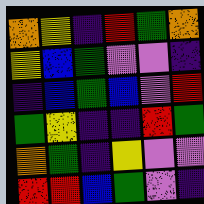[["orange", "yellow", "indigo", "red", "green", "orange"], ["yellow", "blue", "green", "violet", "violet", "indigo"], ["indigo", "blue", "green", "blue", "violet", "red"], ["green", "yellow", "indigo", "indigo", "red", "green"], ["orange", "green", "indigo", "yellow", "violet", "violet"], ["red", "red", "blue", "green", "violet", "indigo"]]